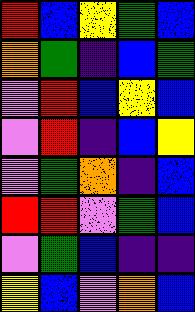[["red", "blue", "yellow", "green", "blue"], ["orange", "green", "indigo", "blue", "green"], ["violet", "red", "blue", "yellow", "blue"], ["violet", "red", "indigo", "blue", "yellow"], ["violet", "green", "orange", "indigo", "blue"], ["red", "red", "violet", "green", "blue"], ["violet", "green", "blue", "indigo", "indigo"], ["yellow", "blue", "violet", "orange", "blue"]]